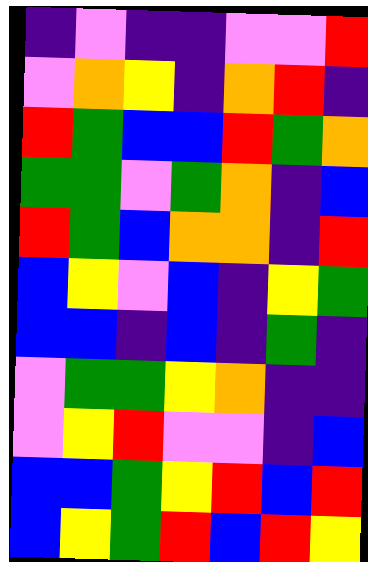[["indigo", "violet", "indigo", "indigo", "violet", "violet", "red"], ["violet", "orange", "yellow", "indigo", "orange", "red", "indigo"], ["red", "green", "blue", "blue", "red", "green", "orange"], ["green", "green", "violet", "green", "orange", "indigo", "blue"], ["red", "green", "blue", "orange", "orange", "indigo", "red"], ["blue", "yellow", "violet", "blue", "indigo", "yellow", "green"], ["blue", "blue", "indigo", "blue", "indigo", "green", "indigo"], ["violet", "green", "green", "yellow", "orange", "indigo", "indigo"], ["violet", "yellow", "red", "violet", "violet", "indigo", "blue"], ["blue", "blue", "green", "yellow", "red", "blue", "red"], ["blue", "yellow", "green", "red", "blue", "red", "yellow"]]